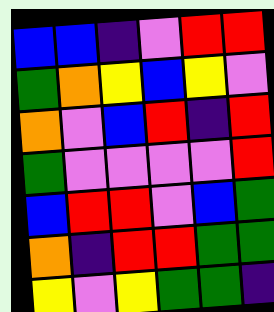[["blue", "blue", "indigo", "violet", "red", "red"], ["green", "orange", "yellow", "blue", "yellow", "violet"], ["orange", "violet", "blue", "red", "indigo", "red"], ["green", "violet", "violet", "violet", "violet", "red"], ["blue", "red", "red", "violet", "blue", "green"], ["orange", "indigo", "red", "red", "green", "green"], ["yellow", "violet", "yellow", "green", "green", "indigo"]]